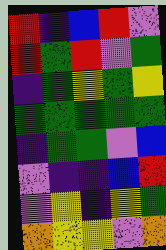[["red", "indigo", "blue", "red", "violet"], ["red", "green", "red", "violet", "green"], ["indigo", "green", "yellow", "green", "yellow"], ["green", "green", "green", "green", "green"], ["indigo", "green", "green", "violet", "blue"], ["violet", "indigo", "indigo", "blue", "red"], ["violet", "yellow", "indigo", "yellow", "green"], ["orange", "yellow", "yellow", "violet", "orange"]]